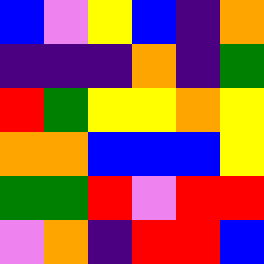[["blue", "violet", "yellow", "blue", "indigo", "orange"], ["indigo", "indigo", "indigo", "orange", "indigo", "green"], ["red", "green", "yellow", "yellow", "orange", "yellow"], ["orange", "orange", "blue", "blue", "blue", "yellow"], ["green", "green", "red", "violet", "red", "red"], ["violet", "orange", "indigo", "red", "red", "blue"]]